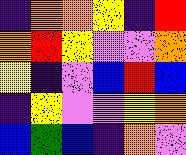[["indigo", "orange", "orange", "yellow", "indigo", "red"], ["orange", "red", "yellow", "violet", "violet", "orange"], ["yellow", "indigo", "violet", "blue", "red", "blue"], ["indigo", "yellow", "violet", "violet", "yellow", "orange"], ["blue", "green", "blue", "indigo", "orange", "violet"]]